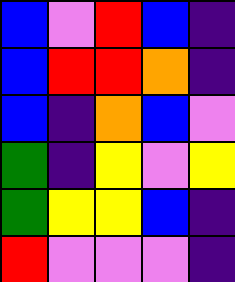[["blue", "violet", "red", "blue", "indigo"], ["blue", "red", "red", "orange", "indigo"], ["blue", "indigo", "orange", "blue", "violet"], ["green", "indigo", "yellow", "violet", "yellow"], ["green", "yellow", "yellow", "blue", "indigo"], ["red", "violet", "violet", "violet", "indigo"]]